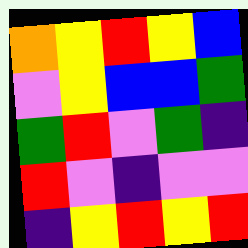[["orange", "yellow", "red", "yellow", "blue"], ["violet", "yellow", "blue", "blue", "green"], ["green", "red", "violet", "green", "indigo"], ["red", "violet", "indigo", "violet", "violet"], ["indigo", "yellow", "red", "yellow", "red"]]